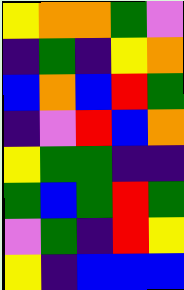[["yellow", "orange", "orange", "green", "violet"], ["indigo", "green", "indigo", "yellow", "orange"], ["blue", "orange", "blue", "red", "green"], ["indigo", "violet", "red", "blue", "orange"], ["yellow", "green", "green", "indigo", "indigo"], ["green", "blue", "green", "red", "green"], ["violet", "green", "indigo", "red", "yellow"], ["yellow", "indigo", "blue", "blue", "blue"]]